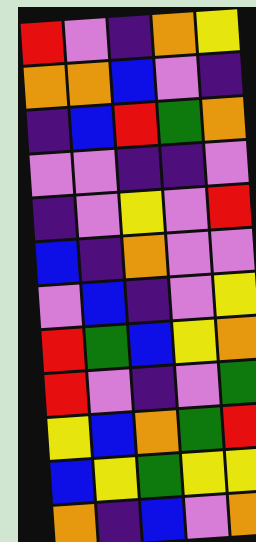[["red", "violet", "indigo", "orange", "yellow"], ["orange", "orange", "blue", "violet", "indigo"], ["indigo", "blue", "red", "green", "orange"], ["violet", "violet", "indigo", "indigo", "violet"], ["indigo", "violet", "yellow", "violet", "red"], ["blue", "indigo", "orange", "violet", "violet"], ["violet", "blue", "indigo", "violet", "yellow"], ["red", "green", "blue", "yellow", "orange"], ["red", "violet", "indigo", "violet", "green"], ["yellow", "blue", "orange", "green", "red"], ["blue", "yellow", "green", "yellow", "yellow"], ["orange", "indigo", "blue", "violet", "orange"]]